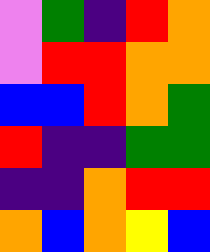[["violet", "green", "indigo", "red", "orange"], ["violet", "red", "red", "orange", "orange"], ["blue", "blue", "red", "orange", "green"], ["red", "indigo", "indigo", "green", "green"], ["indigo", "indigo", "orange", "red", "red"], ["orange", "blue", "orange", "yellow", "blue"]]